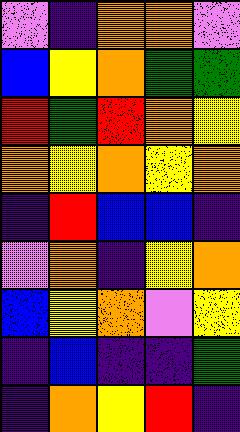[["violet", "indigo", "orange", "orange", "violet"], ["blue", "yellow", "orange", "green", "green"], ["red", "green", "red", "orange", "yellow"], ["orange", "yellow", "orange", "yellow", "orange"], ["indigo", "red", "blue", "blue", "indigo"], ["violet", "orange", "indigo", "yellow", "orange"], ["blue", "yellow", "orange", "violet", "yellow"], ["indigo", "blue", "indigo", "indigo", "green"], ["indigo", "orange", "yellow", "red", "indigo"]]